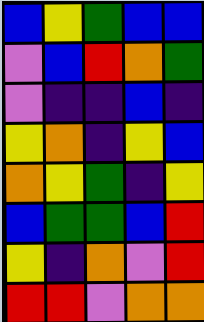[["blue", "yellow", "green", "blue", "blue"], ["violet", "blue", "red", "orange", "green"], ["violet", "indigo", "indigo", "blue", "indigo"], ["yellow", "orange", "indigo", "yellow", "blue"], ["orange", "yellow", "green", "indigo", "yellow"], ["blue", "green", "green", "blue", "red"], ["yellow", "indigo", "orange", "violet", "red"], ["red", "red", "violet", "orange", "orange"]]